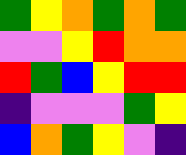[["green", "yellow", "orange", "green", "orange", "green"], ["violet", "violet", "yellow", "red", "orange", "orange"], ["red", "green", "blue", "yellow", "red", "red"], ["indigo", "violet", "violet", "violet", "green", "yellow"], ["blue", "orange", "green", "yellow", "violet", "indigo"]]